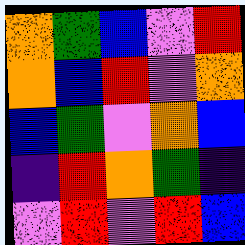[["orange", "green", "blue", "violet", "red"], ["orange", "blue", "red", "violet", "orange"], ["blue", "green", "violet", "orange", "blue"], ["indigo", "red", "orange", "green", "indigo"], ["violet", "red", "violet", "red", "blue"]]